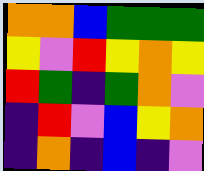[["orange", "orange", "blue", "green", "green", "green"], ["yellow", "violet", "red", "yellow", "orange", "yellow"], ["red", "green", "indigo", "green", "orange", "violet"], ["indigo", "red", "violet", "blue", "yellow", "orange"], ["indigo", "orange", "indigo", "blue", "indigo", "violet"]]